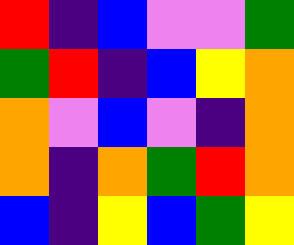[["red", "indigo", "blue", "violet", "violet", "green"], ["green", "red", "indigo", "blue", "yellow", "orange"], ["orange", "violet", "blue", "violet", "indigo", "orange"], ["orange", "indigo", "orange", "green", "red", "orange"], ["blue", "indigo", "yellow", "blue", "green", "yellow"]]